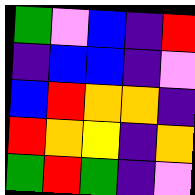[["green", "violet", "blue", "indigo", "red"], ["indigo", "blue", "blue", "indigo", "violet"], ["blue", "red", "orange", "orange", "indigo"], ["red", "orange", "yellow", "indigo", "orange"], ["green", "red", "green", "indigo", "violet"]]